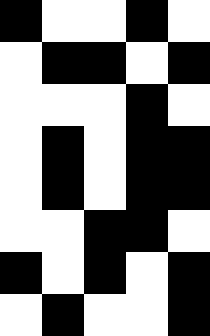[["black", "white", "white", "black", "white"], ["white", "black", "black", "white", "black"], ["white", "white", "white", "black", "white"], ["white", "black", "white", "black", "black"], ["white", "black", "white", "black", "black"], ["white", "white", "black", "black", "white"], ["black", "white", "black", "white", "black"], ["white", "black", "white", "white", "black"]]